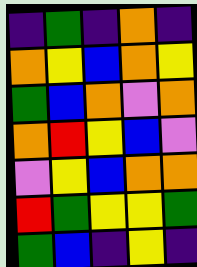[["indigo", "green", "indigo", "orange", "indigo"], ["orange", "yellow", "blue", "orange", "yellow"], ["green", "blue", "orange", "violet", "orange"], ["orange", "red", "yellow", "blue", "violet"], ["violet", "yellow", "blue", "orange", "orange"], ["red", "green", "yellow", "yellow", "green"], ["green", "blue", "indigo", "yellow", "indigo"]]